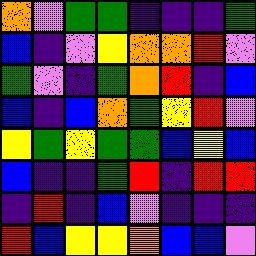[["orange", "violet", "green", "green", "indigo", "indigo", "indigo", "green"], ["blue", "indigo", "violet", "yellow", "orange", "orange", "red", "violet"], ["green", "violet", "indigo", "green", "orange", "red", "indigo", "blue"], ["blue", "indigo", "blue", "orange", "green", "yellow", "red", "violet"], ["yellow", "green", "yellow", "green", "green", "blue", "yellow", "blue"], ["blue", "indigo", "indigo", "green", "red", "indigo", "red", "red"], ["indigo", "red", "indigo", "blue", "violet", "indigo", "indigo", "indigo"], ["red", "blue", "yellow", "yellow", "orange", "blue", "blue", "violet"]]